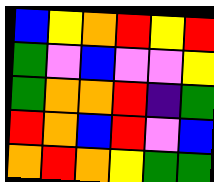[["blue", "yellow", "orange", "red", "yellow", "red"], ["green", "violet", "blue", "violet", "violet", "yellow"], ["green", "orange", "orange", "red", "indigo", "green"], ["red", "orange", "blue", "red", "violet", "blue"], ["orange", "red", "orange", "yellow", "green", "green"]]